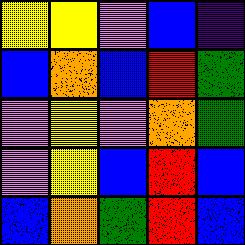[["yellow", "yellow", "violet", "blue", "indigo"], ["blue", "orange", "blue", "red", "green"], ["violet", "yellow", "violet", "orange", "green"], ["violet", "yellow", "blue", "red", "blue"], ["blue", "orange", "green", "red", "blue"]]